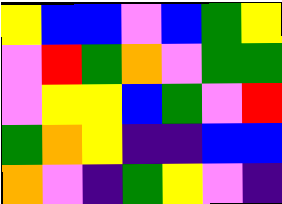[["yellow", "blue", "blue", "violet", "blue", "green", "yellow"], ["violet", "red", "green", "orange", "violet", "green", "green"], ["violet", "yellow", "yellow", "blue", "green", "violet", "red"], ["green", "orange", "yellow", "indigo", "indigo", "blue", "blue"], ["orange", "violet", "indigo", "green", "yellow", "violet", "indigo"]]